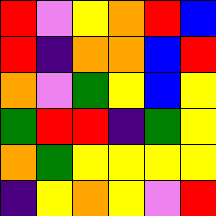[["red", "violet", "yellow", "orange", "red", "blue"], ["red", "indigo", "orange", "orange", "blue", "red"], ["orange", "violet", "green", "yellow", "blue", "yellow"], ["green", "red", "red", "indigo", "green", "yellow"], ["orange", "green", "yellow", "yellow", "yellow", "yellow"], ["indigo", "yellow", "orange", "yellow", "violet", "red"]]